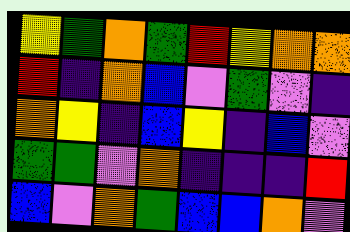[["yellow", "green", "orange", "green", "red", "yellow", "orange", "orange"], ["red", "indigo", "orange", "blue", "violet", "green", "violet", "indigo"], ["orange", "yellow", "indigo", "blue", "yellow", "indigo", "blue", "violet"], ["green", "green", "violet", "orange", "indigo", "indigo", "indigo", "red"], ["blue", "violet", "orange", "green", "blue", "blue", "orange", "violet"]]